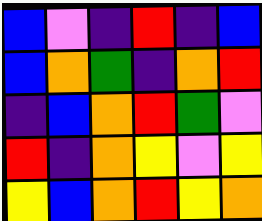[["blue", "violet", "indigo", "red", "indigo", "blue"], ["blue", "orange", "green", "indigo", "orange", "red"], ["indigo", "blue", "orange", "red", "green", "violet"], ["red", "indigo", "orange", "yellow", "violet", "yellow"], ["yellow", "blue", "orange", "red", "yellow", "orange"]]